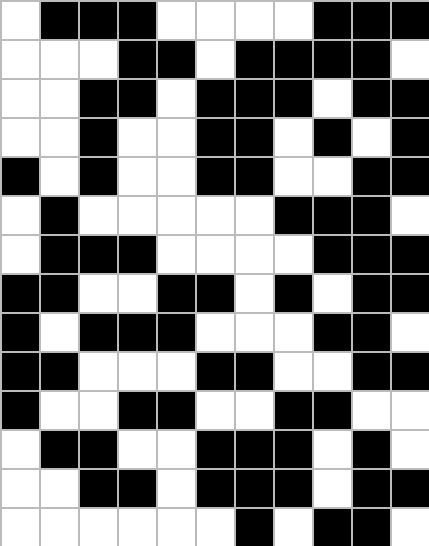[["white", "black", "black", "black", "white", "white", "white", "white", "black", "black", "black"], ["white", "white", "white", "black", "black", "white", "black", "black", "black", "black", "white"], ["white", "white", "black", "black", "white", "black", "black", "black", "white", "black", "black"], ["white", "white", "black", "white", "white", "black", "black", "white", "black", "white", "black"], ["black", "white", "black", "white", "white", "black", "black", "white", "white", "black", "black"], ["white", "black", "white", "white", "white", "white", "white", "black", "black", "black", "white"], ["white", "black", "black", "black", "white", "white", "white", "white", "black", "black", "black"], ["black", "black", "white", "white", "black", "black", "white", "black", "white", "black", "black"], ["black", "white", "black", "black", "black", "white", "white", "white", "black", "black", "white"], ["black", "black", "white", "white", "white", "black", "black", "white", "white", "black", "black"], ["black", "white", "white", "black", "black", "white", "white", "black", "black", "white", "white"], ["white", "black", "black", "white", "white", "black", "black", "black", "white", "black", "white"], ["white", "white", "black", "black", "white", "black", "black", "black", "white", "black", "black"], ["white", "white", "white", "white", "white", "white", "black", "white", "black", "black", "white"]]